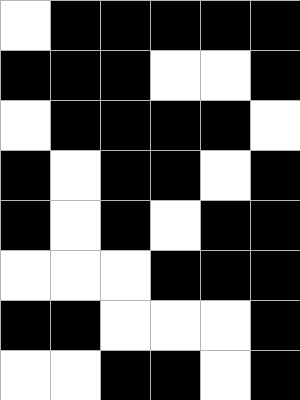[["white", "black", "black", "black", "black", "black"], ["black", "black", "black", "white", "white", "black"], ["white", "black", "black", "black", "black", "white"], ["black", "white", "black", "black", "white", "black"], ["black", "white", "black", "white", "black", "black"], ["white", "white", "white", "black", "black", "black"], ["black", "black", "white", "white", "white", "black"], ["white", "white", "black", "black", "white", "black"]]